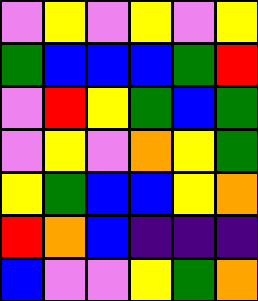[["violet", "yellow", "violet", "yellow", "violet", "yellow"], ["green", "blue", "blue", "blue", "green", "red"], ["violet", "red", "yellow", "green", "blue", "green"], ["violet", "yellow", "violet", "orange", "yellow", "green"], ["yellow", "green", "blue", "blue", "yellow", "orange"], ["red", "orange", "blue", "indigo", "indigo", "indigo"], ["blue", "violet", "violet", "yellow", "green", "orange"]]